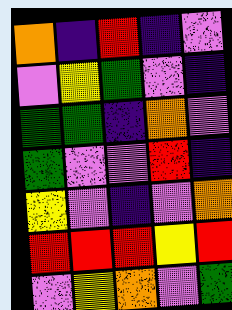[["orange", "indigo", "red", "indigo", "violet"], ["violet", "yellow", "green", "violet", "indigo"], ["green", "green", "indigo", "orange", "violet"], ["green", "violet", "violet", "red", "indigo"], ["yellow", "violet", "indigo", "violet", "orange"], ["red", "red", "red", "yellow", "red"], ["violet", "yellow", "orange", "violet", "green"]]